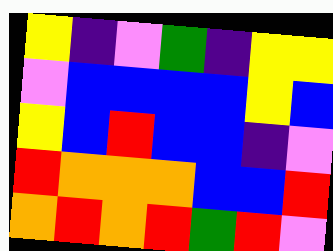[["yellow", "indigo", "violet", "green", "indigo", "yellow", "yellow"], ["violet", "blue", "blue", "blue", "blue", "yellow", "blue"], ["yellow", "blue", "red", "blue", "blue", "indigo", "violet"], ["red", "orange", "orange", "orange", "blue", "blue", "red"], ["orange", "red", "orange", "red", "green", "red", "violet"]]